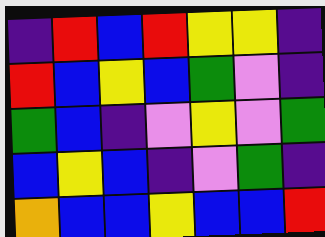[["indigo", "red", "blue", "red", "yellow", "yellow", "indigo"], ["red", "blue", "yellow", "blue", "green", "violet", "indigo"], ["green", "blue", "indigo", "violet", "yellow", "violet", "green"], ["blue", "yellow", "blue", "indigo", "violet", "green", "indigo"], ["orange", "blue", "blue", "yellow", "blue", "blue", "red"]]